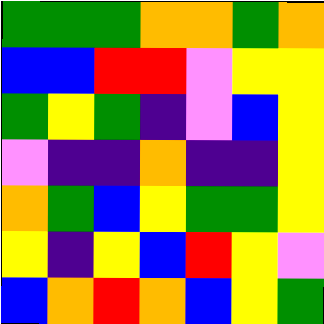[["green", "green", "green", "orange", "orange", "green", "orange"], ["blue", "blue", "red", "red", "violet", "yellow", "yellow"], ["green", "yellow", "green", "indigo", "violet", "blue", "yellow"], ["violet", "indigo", "indigo", "orange", "indigo", "indigo", "yellow"], ["orange", "green", "blue", "yellow", "green", "green", "yellow"], ["yellow", "indigo", "yellow", "blue", "red", "yellow", "violet"], ["blue", "orange", "red", "orange", "blue", "yellow", "green"]]